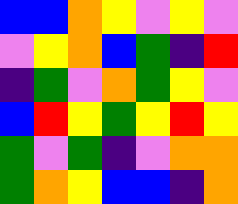[["blue", "blue", "orange", "yellow", "violet", "yellow", "violet"], ["violet", "yellow", "orange", "blue", "green", "indigo", "red"], ["indigo", "green", "violet", "orange", "green", "yellow", "violet"], ["blue", "red", "yellow", "green", "yellow", "red", "yellow"], ["green", "violet", "green", "indigo", "violet", "orange", "orange"], ["green", "orange", "yellow", "blue", "blue", "indigo", "orange"]]